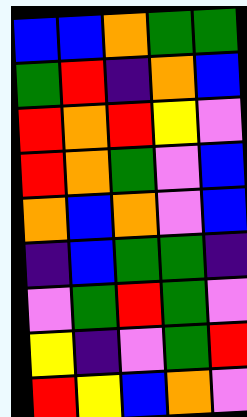[["blue", "blue", "orange", "green", "green"], ["green", "red", "indigo", "orange", "blue"], ["red", "orange", "red", "yellow", "violet"], ["red", "orange", "green", "violet", "blue"], ["orange", "blue", "orange", "violet", "blue"], ["indigo", "blue", "green", "green", "indigo"], ["violet", "green", "red", "green", "violet"], ["yellow", "indigo", "violet", "green", "red"], ["red", "yellow", "blue", "orange", "violet"]]